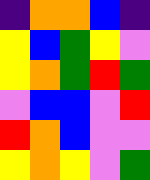[["indigo", "orange", "orange", "blue", "indigo"], ["yellow", "blue", "green", "yellow", "violet"], ["yellow", "orange", "green", "red", "green"], ["violet", "blue", "blue", "violet", "red"], ["red", "orange", "blue", "violet", "violet"], ["yellow", "orange", "yellow", "violet", "green"]]